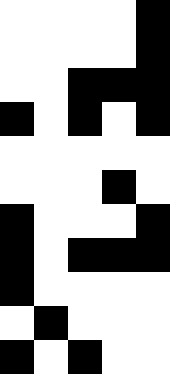[["white", "white", "white", "white", "black"], ["white", "white", "white", "white", "black"], ["white", "white", "black", "black", "black"], ["black", "white", "black", "white", "black"], ["white", "white", "white", "white", "white"], ["white", "white", "white", "black", "white"], ["black", "white", "white", "white", "black"], ["black", "white", "black", "black", "black"], ["black", "white", "white", "white", "white"], ["white", "black", "white", "white", "white"], ["black", "white", "black", "white", "white"]]